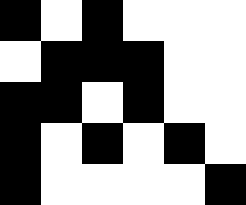[["black", "white", "black", "white", "white", "white"], ["white", "black", "black", "black", "white", "white"], ["black", "black", "white", "black", "white", "white"], ["black", "white", "black", "white", "black", "white"], ["black", "white", "white", "white", "white", "black"]]